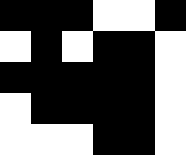[["black", "black", "black", "white", "white", "black"], ["white", "black", "white", "black", "black", "white"], ["black", "black", "black", "black", "black", "white"], ["white", "black", "black", "black", "black", "white"], ["white", "white", "white", "black", "black", "white"]]